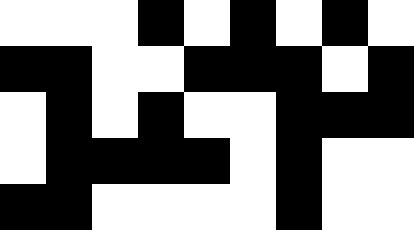[["white", "white", "white", "black", "white", "black", "white", "black", "white"], ["black", "black", "white", "white", "black", "black", "black", "white", "black"], ["white", "black", "white", "black", "white", "white", "black", "black", "black"], ["white", "black", "black", "black", "black", "white", "black", "white", "white"], ["black", "black", "white", "white", "white", "white", "black", "white", "white"]]